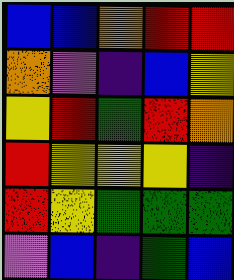[["blue", "blue", "orange", "red", "red"], ["orange", "violet", "indigo", "blue", "yellow"], ["yellow", "red", "green", "red", "orange"], ["red", "yellow", "yellow", "yellow", "indigo"], ["red", "yellow", "green", "green", "green"], ["violet", "blue", "indigo", "green", "blue"]]